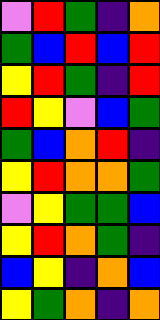[["violet", "red", "green", "indigo", "orange"], ["green", "blue", "red", "blue", "red"], ["yellow", "red", "green", "indigo", "red"], ["red", "yellow", "violet", "blue", "green"], ["green", "blue", "orange", "red", "indigo"], ["yellow", "red", "orange", "orange", "green"], ["violet", "yellow", "green", "green", "blue"], ["yellow", "red", "orange", "green", "indigo"], ["blue", "yellow", "indigo", "orange", "blue"], ["yellow", "green", "orange", "indigo", "orange"]]